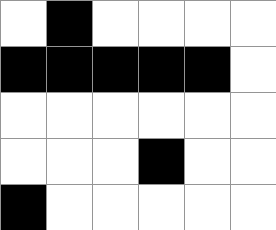[["white", "black", "white", "white", "white", "white"], ["black", "black", "black", "black", "black", "white"], ["white", "white", "white", "white", "white", "white"], ["white", "white", "white", "black", "white", "white"], ["black", "white", "white", "white", "white", "white"]]